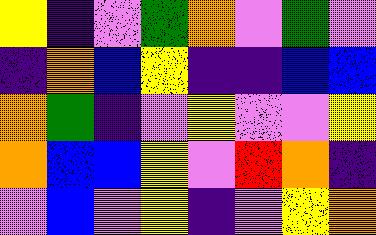[["yellow", "indigo", "violet", "green", "orange", "violet", "green", "violet"], ["indigo", "orange", "blue", "yellow", "indigo", "indigo", "blue", "blue"], ["orange", "green", "indigo", "violet", "yellow", "violet", "violet", "yellow"], ["orange", "blue", "blue", "yellow", "violet", "red", "orange", "indigo"], ["violet", "blue", "violet", "yellow", "indigo", "violet", "yellow", "orange"]]